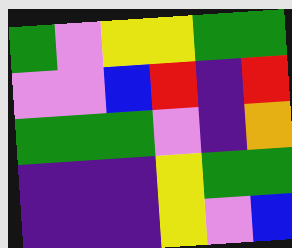[["green", "violet", "yellow", "yellow", "green", "green"], ["violet", "violet", "blue", "red", "indigo", "red"], ["green", "green", "green", "violet", "indigo", "orange"], ["indigo", "indigo", "indigo", "yellow", "green", "green"], ["indigo", "indigo", "indigo", "yellow", "violet", "blue"]]